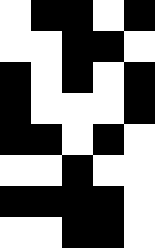[["white", "black", "black", "white", "black"], ["white", "white", "black", "black", "white"], ["black", "white", "black", "white", "black"], ["black", "white", "white", "white", "black"], ["black", "black", "white", "black", "white"], ["white", "white", "black", "white", "white"], ["black", "black", "black", "black", "white"], ["white", "white", "black", "black", "white"]]